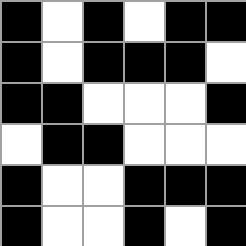[["black", "white", "black", "white", "black", "black"], ["black", "white", "black", "black", "black", "white"], ["black", "black", "white", "white", "white", "black"], ["white", "black", "black", "white", "white", "white"], ["black", "white", "white", "black", "black", "black"], ["black", "white", "white", "black", "white", "black"]]